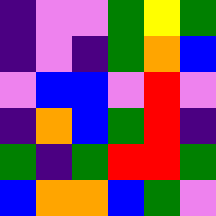[["indigo", "violet", "violet", "green", "yellow", "green"], ["indigo", "violet", "indigo", "green", "orange", "blue"], ["violet", "blue", "blue", "violet", "red", "violet"], ["indigo", "orange", "blue", "green", "red", "indigo"], ["green", "indigo", "green", "red", "red", "green"], ["blue", "orange", "orange", "blue", "green", "violet"]]